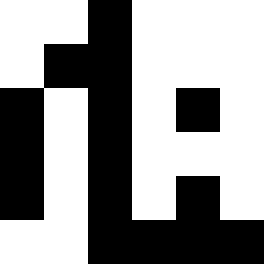[["white", "white", "black", "white", "white", "white"], ["white", "black", "black", "white", "white", "white"], ["black", "white", "black", "white", "black", "white"], ["black", "white", "black", "white", "white", "white"], ["black", "white", "black", "white", "black", "white"], ["white", "white", "black", "black", "black", "black"]]